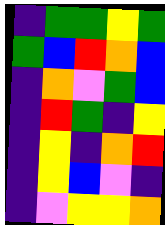[["indigo", "green", "green", "yellow", "green"], ["green", "blue", "red", "orange", "blue"], ["indigo", "orange", "violet", "green", "blue"], ["indigo", "red", "green", "indigo", "yellow"], ["indigo", "yellow", "indigo", "orange", "red"], ["indigo", "yellow", "blue", "violet", "indigo"], ["indigo", "violet", "yellow", "yellow", "orange"]]